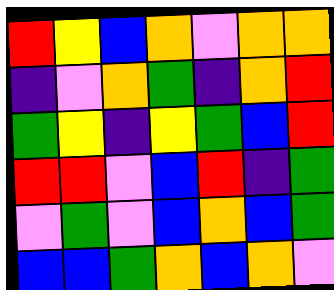[["red", "yellow", "blue", "orange", "violet", "orange", "orange"], ["indigo", "violet", "orange", "green", "indigo", "orange", "red"], ["green", "yellow", "indigo", "yellow", "green", "blue", "red"], ["red", "red", "violet", "blue", "red", "indigo", "green"], ["violet", "green", "violet", "blue", "orange", "blue", "green"], ["blue", "blue", "green", "orange", "blue", "orange", "violet"]]